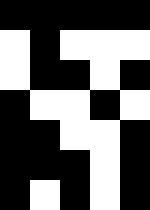[["black", "black", "black", "black", "black"], ["white", "black", "white", "white", "white"], ["white", "black", "black", "white", "black"], ["black", "white", "white", "black", "white"], ["black", "black", "white", "white", "black"], ["black", "black", "black", "white", "black"], ["black", "white", "black", "white", "black"]]